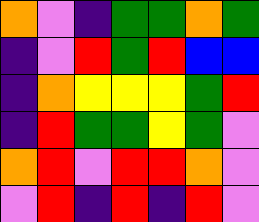[["orange", "violet", "indigo", "green", "green", "orange", "green"], ["indigo", "violet", "red", "green", "red", "blue", "blue"], ["indigo", "orange", "yellow", "yellow", "yellow", "green", "red"], ["indigo", "red", "green", "green", "yellow", "green", "violet"], ["orange", "red", "violet", "red", "red", "orange", "violet"], ["violet", "red", "indigo", "red", "indigo", "red", "violet"]]